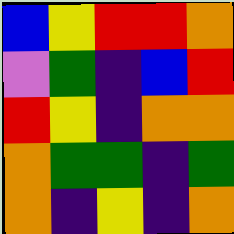[["blue", "yellow", "red", "red", "orange"], ["violet", "green", "indigo", "blue", "red"], ["red", "yellow", "indigo", "orange", "orange"], ["orange", "green", "green", "indigo", "green"], ["orange", "indigo", "yellow", "indigo", "orange"]]